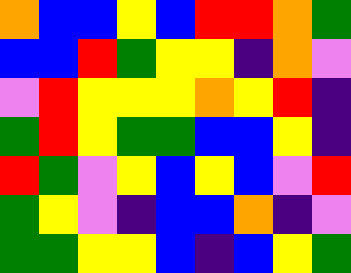[["orange", "blue", "blue", "yellow", "blue", "red", "red", "orange", "green"], ["blue", "blue", "red", "green", "yellow", "yellow", "indigo", "orange", "violet"], ["violet", "red", "yellow", "yellow", "yellow", "orange", "yellow", "red", "indigo"], ["green", "red", "yellow", "green", "green", "blue", "blue", "yellow", "indigo"], ["red", "green", "violet", "yellow", "blue", "yellow", "blue", "violet", "red"], ["green", "yellow", "violet", "indigo", "blue", "blue", "orange", "indigo", "violet"], ["green", "green", "yellow", "yellow", "blue", "indigo", "blue", "yellow", "green"]]